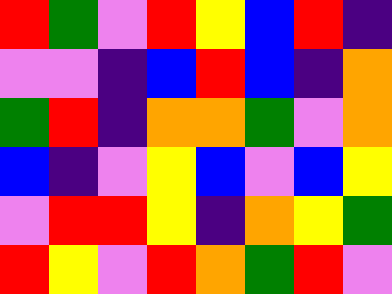[["red", "green", "violet", "red", "yellow", "blue", "red", "indigo"], ["violet", "violet", "indigo", "blue", "red", "blue", "indigo", "orange"], ["green", "red", "indigo", "orange", "orange", "green", "violet", "orange"], ["blue", "indigo", "violet", "yellow", "blue", "violet", "blue", "yellow"], ["violet", "red", "red", "yellow", "indigo", "orange", "yellow", "green"], ["red", "yellow", "violet", "red", "orange", "green", "red", "violet"]]